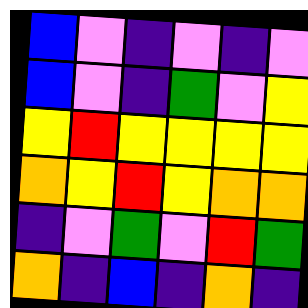[["blue", "violet", "indigo", "violet", "indigo", "violet"], ["blue", "violet", "indigo", "green", "violet", "yellow"], ["yellow", "red", "yellow", "yellow", "yellow", "yellow"], ["orange", "yellow", "red", "yellow", "orange", "orange"], ["indigo", "violet", "green", "violet", "red", "green"], ["orange", "indigo", "blue", "indigo", "orange", "indigo"]]